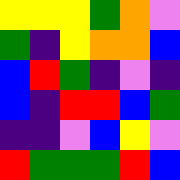[["yellow", "yellow", "yellow", "green", "orange", "violet"], ["green", "indigo", "yellow", "orange", "orange", "blue"], ["blue", "red", "green", "indigo", "violet", "indigo"], ["blue", "indigo", "red", "red", "blue", "green"], ["indigo", "indigo", "violet", "blue", "yellow", "violet"], ["red", "green", "green", "green", "red", "blue"]]